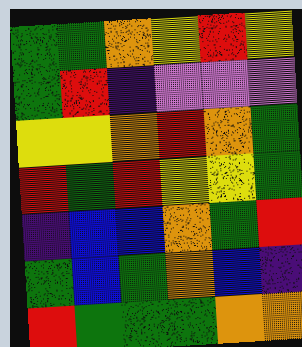[["green", "green", "orange", "yellow", "red", "yellow"], ["green", "red", "indigo", "violet", "violet", "violet"], ["yellow", "yellow", "orange", "red", "orange", "green"], ["red", "green", "red", "yellow", "yellow", "green"], ["indigo", "blue", "blue", "orange", "green", "red"], ["green", "blue", "green", "orange", "blue", "indigo"], ["red", "green", "green", "green", "orange", "orange"]]